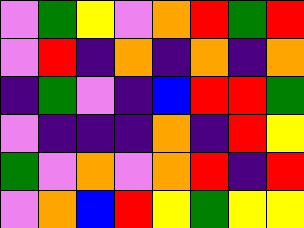[["violet", "green", "yellow", "violet", "orange", "red", "green", "red"], ["violet", "red", "indigo", "orange", "indigo", "orange", "indigo", "orange"], ["indigo", "green", "violet", "indigo", "blue", "red", "red", "green"], ["violet", "indigo", "indigo", "indigo", "orange", "indigo", "red", "yellow"], ["green", "violet", "orange", "violet", "orange", "red", "indigo", "red"], ["violet", "orange", "blue", "red", "yellow", "green", "yellow", "yellow"]]